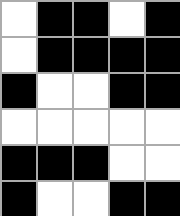[["white", "black", "black", "white", "black"], ["white", "black", "black", "black", "black"], ["black", "white", "white", "black", "black"], ["white", "white", "white", "white", "white"], ["black", "black", "black", "white", "white"], ["black", "white", "white", "black", "black"]]